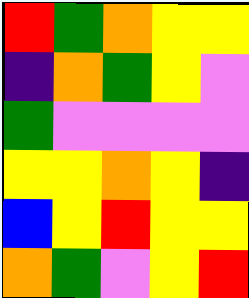[["red", "green", "orange", "yellow", "yellow"], ["indigo", "orange", "green", "yellow", "violet"], ["green", "violet", "violet", "violet", "violet"], ["yellow", "yellow", "orange", "yellow", "indigo"], ["blue", "yellow", "red", "yellow", "yellow"], ["orange", "green", "violet", "yellow", "red"]]